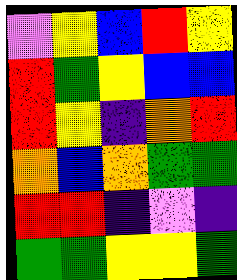[["violet", "yellow", "blue", "red", "yellow"], ["red", "green", "yellow", "blue", "blue"], ["red", "yellow", "indigo", "orange", "red"], ["orange", "blue", "orange", "green", "green"], ["red", "red", "indigo", "violet", "indigo"], ["green", "green", "yellow", "yellow", "green"]]